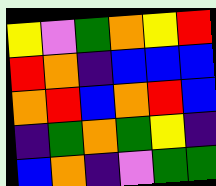[["yellow", "violet", "green", "orange", "yellow", "red"], ["red", "orange", "indigo", "blue", "blue", "blue"], ["orange", "red", "blue", "orange", "red", "blue"], ["indigo", "green", "orange", "green", "yellow", "indigo"], ["blue", "orange", "indigo", "violet", "green", "green"]]